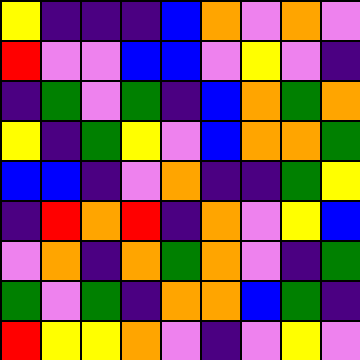[["yellow", "indigo", "indigo", "indigo", "blue", "orange", "violet", "orange", "violet"], ["red", "violet", "violet", "blue", "blue", "violet", "yellow", "violet", "indigo"], ["indigo", "green", "violet", "green", "indigo", "blue", "orange", "green", "orange"], ["yellow", "indigo", "green", "yellow", "violet", "blue", "orange", "orange", "green"], ["blue", "blue", "indigo", "violet", "orange", "indigo", "indigo", "green", "yellow"], ["indigo", "red", "orange", "red", "indigo", "orange", "violet", "yellow", "blue"], ["violet", "orange", "indigo", "orange", "green", "orange", "violet", "indigo", "green"], ["green", "violet", "green", "indigo", "orange", "orange", "blue", "green", "indigo"], ["red", "yellow", "yellow", "orange", "violet", "indigo", "violet", "yellow", "violet"]]